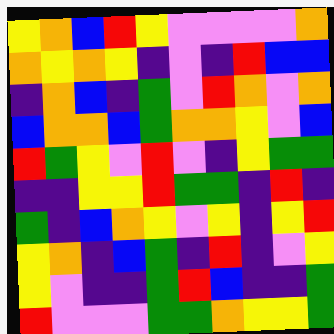[["yellow", "orange", "blue", "red", "yellow", "violet", "violet", "violet", "violet", "orange"], ["orange", "yellow", "orange", "yellow", "indigo", "violet", "indigo", "red", "blue", "blue"], ["indigo", "orange", "blue", "indigo", "green", "violet", "red", "orange", "violet", "orange"], ["blue", "orange", "orange", "blue", "green", "orange", "orange", "yellow", "violet", "blue"], ["red", "green", "yellow", "violet", "red", "violet", "indigo", "yellow", "green", "green"], ["indigo", "indigo", "yellow", "yellow", "red", "green", "green", "indigo", "red", "indigo"], ["green", "indigo", "blue", "orange", "yellow", "violet", "yellow", "indigo", "yellow", "red"], ["yellow", "orange", "indigo", "blue", "green", "indigo", "red", "indigo", "violet", "yellow"], ["yellow", "violet", "indigo", "indigo", "green", "red", "blue", "indigo", "indigo", "green"], ["red", "violet", "violet", "violet", "green", "green", "orange", "yellow", "yellow", "green"]]